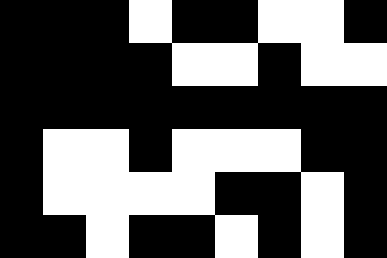[["black", "black", "black", "white", "black", "black", "white", "white", "black"], ["black", "black", "black", "black", "white", "white", "black", "white", "white"], ["black", "black", "black", "black", "black", "black", "black", "black", "black"], ["black", "white", "white", "black", "white", "white", "white", "black", "black"], ["black", "white", "white", "white", "white", "black", "black", "white", "black"], ["black", "black", "white", "black", "black", "white", "black", "white", "black"]]